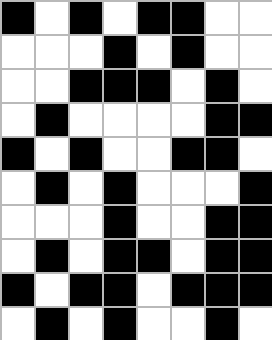[["black", "white", "black", "white", "black", "black", "white", "white"], ["white", "white", "white", "black", "white", "black", "white", "white"], ["white", "white", "black", "black", "black", "white", "black", "white"], ["white", "black", "white", "white", "white", "white", "black", "black"], ["black", "white", "black", "white", "white", "black", "black", "white"], ["white", "black", "white", "black", "white", "white", "white", "black"], ["white", "white", "white", "black", "white", "white", "black", "black"], ["white", "black", "white", "black", "black", "white", "black", "black"], ["black", "white", "black", "black", "white", "black", "black", "black"], ["white", "black", "white", "black", "white", "white", "black", "white"]]